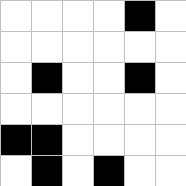[["white", "white", "white", "white", "black", "white"], ["white", "white", "white", "white", "white", "white"], ["white", "black", "white", "white", "black", "white"], ["white", "white", "white", "white", "white", "white"], ["black", "black", "white", "white", "white", "white"], ["white", "black", "white", "black", "white", "white"]]